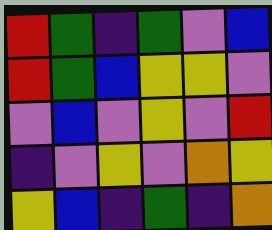[["red", "green", "indigo", "green", "violet", "blue"], ["red", "green", "blue", "yellow", "yellow", "violet"], ["violet", "blue", "violet", "yellow", "violet", "red"], ["indigo", "violet", "yellow", "violet", "orange", "yellow"], ["yellow", "blue", "indigo", "green", "indigo", "orange"]]